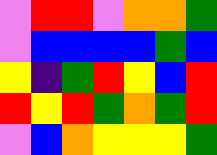[["violet", "red", "red", "violet", "orange", "orange", "green"], ["violet", "blue", "blue", "blue", "blue", "green", "blue"], ["yellow", "indigo", "green", "red", "yellow", "blue", "red"], ["red", "yellow", "red", "green", "orange", "green", "red"], ["violet", "blue", "orange", "yellow", "yellow", "yellow", "green"]]